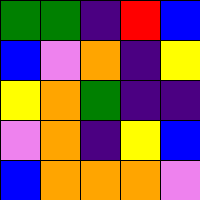[["green", "green", "indigo", "red", "blue"], ["blue", "violet", "orange", "indigo", "yellow"], ["yellow", "orange", "green", "indigo", "indigo"], ["violet", "orange", "indigo", "yellow", "blue"], ["blue", "orange", "orange", "orange", "violet"]]